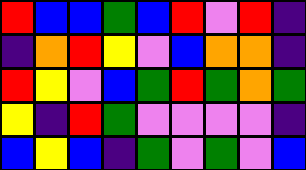[["red", "blue", "blue", "green", "blue", "red", "violet", "red", "indigo"], ["indigo", "orange", "red", "yellow", "violet", "blue", "orange", "orange", "indigo"], ["red", "yellow", "violet", "blue", "green", "red", "green", "orange", "green"], ["yellow", "indigo", "red", "green", "violet", "violet", "violet", "violet", "indigo"], ["blue", "yellow", "blue", "indigo", "green", "violet", "green", "violet", "blue"]]